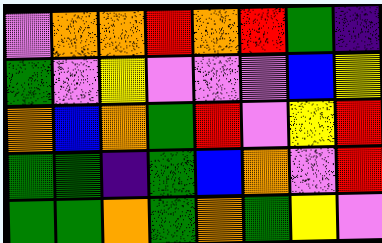[["violet", "orange", "orange", "red", "orange", "red", "green", "indigo"], ["green", "violet", "yellow", "violet", "violet", "violet", "blue", "yellow"], ["orange", "blue", "orange", "green", "red", "violet", "yellow", "red"], ["green", "green", "indigo", "green", "blue", "orange", "violet", "red"], ["green", "green", "orange", "green", "orange", "green", "yellow", "violet"]]